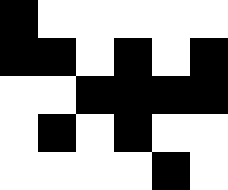[["black", "white", "white", "white", "white", "white"], ["black", "black", "white", "black", "white", "black"], ["white", "white", "black", "black", "black", "black"], ["white", "black", "white", "black", "white", "white"], ["white", "white", "white", "white", "black", "white"]]